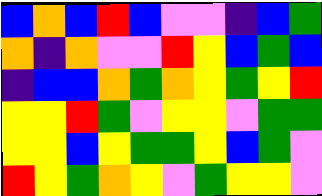[["blue", "orange", "blue", "red", "blue", "violet", "violet", "indigo", "blue", "green"], ["orange", "indigo", "orange", "violet", "violet", "red", "yellow", "blue", "green", "blue"], ["indigo", "blue", "blue", "orange", "green", "orange", "yellow", "green", "yellow", "red"], ["yellow", "yellow", "red", "green", "violet", "yellow", "yellow", "violet", "green", "green"], ["yellow", "yellow", "blue", "yellow", "green", "green", "yellow", "blue", "green", "violet"], ["red", "yellow", "green", "orange", "yellow", "violet", "green", "yellow", "yellow", "violet"]]